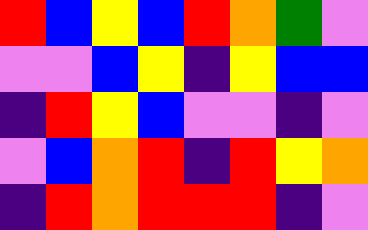[["red", "blue", "yellow", "blue", "red", "orange", "green", "violet"], ["violet", "violet", "blue", "yellow", "indigo", "yellow", "blue", "blue"], ["indigo", "red", "yellow", "blue", "violet", "violet", "indigo", "violet"], ["violet", "blue", "orange", "red", "indigo", "red", "yellow", "orange"], ["indigo", "red", "orange", "red", "red", "red", "indigo", "violet"]]